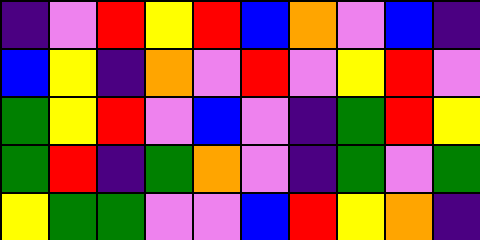[["indigo", "violet", "red", "yellow", "red", "blue", "orange", "violet", "blue", "indigo"], ["blue", "yellow", "indigo", "orange", "violet", "red", "violet", "yellow", "red", "violet"], ["green", "yellow", "red", "violet", "blue", "violet", "indigo", "green", "red", "yellow"], ["green", "red", "indigo", "green", "orange", "violet", "indigo", "green", "violet", "green"], ["yellow", "green", "green", "violet", "violet", "blue", "red", "yellow", "orange", "indigo"]]